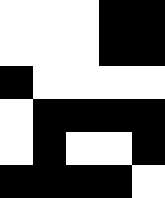[["white", "white", "white", "black", "black"], ["white", "white", "white", "black", "black"], ["black", "white", "white", "white", "white"], ["white", "black", "black", "black", "black"], ["white", "black", "white", "white", "black"], ["black", "black", "black", "black", "white"]]